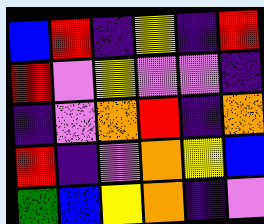[["blue", "red", "indigo", "yellow", "indigo", "red"], ["red", "violet", "yellow", "violet", "violet", "indigo"], ["indigo", "violet", "orange", "red", "indigo", "orange"], ["red", "indigo", "violet", "orange", "yellow", "blue"], ["green", "blue", "yellow", "orange", "indigo", "violet"]]